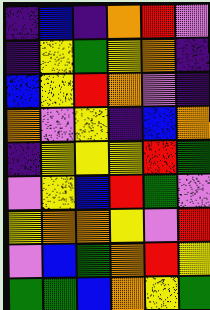[["indigo", "blue", "indigo", "orange", "red", "violet"], ["indigo", "yellow", "green", "yellow", "orange", "indigo"], ["blue", "yellow", "red", "orange", "violet", "indigo"], ["orange", "violet", "yellow", "indigo", "blue", "orange"], ["indigo", "yellow", "yellow", "yellow", "red", "green"], ["violet", "yellow", "blue", "red", "green", "violet"], ["yellow", "orange", "orange", "yellow", "violet", "red"], ["violet", "blue", "green", "orange", "red", "yellow"], ["green", "green", "blue", "orange", "yellow", "green"]]